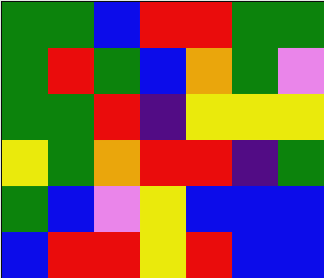[["green", "green", "blue", "red", "red", "green", "green"], ["green", "red", "green", "blue", "orange", "green", "violet"], ["green", "green", "red", "indigo", "yellow", "yellow", "yellow"], ["yellow", "green", "orange", "red", "red", "indigo", "green"], ["green", "blue", "violet", "yellow", "blue", "blue", "blue"], ["blue", "red", "red", "yellow", "red", "blue", "blue"]]